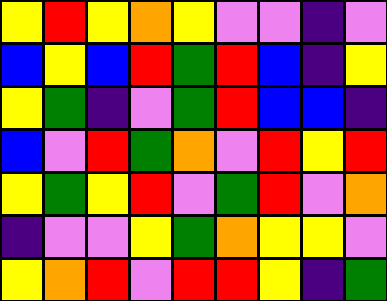[["yellow", "red", "yellow", "orange", "yellow", "violet", "violet", "indigo", "violet"], ["blue", "yellow", "blue", "red", "green", "red", "blue", "indigo", "yellow"], ["yellow", "green", "indigo", "violet", "green", "red", "blue", "blue", "indigo"], ["blue", "violet", "red", "green", "orange", "violet", "red", "yellow", "red"], ["yellow", "green", "yellow", "red", "violet", "green", "red", "violet", "orange"], ["indigo", "violet", "violet", "yellow", "green", "orange", "yellow", "yellow", "violet"], ["yellow", "orange", "red", "violet", "red", "red", "yellow", "indigo", "green"]]